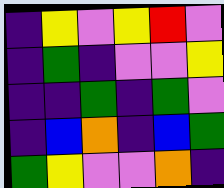[["indigo", "yellow", "violet", "yellow", "red", "violet"], ["indigo", "green", "indigo", "violet", "violet", "yellow"], ["indigo", "indigo", "green", "indigo", "green", "violet"], ["indigo", "blue", "orange", "indigo", "blue", "green"], ["green", "yellow", "violet", "violet", "orange", "indigo"]]